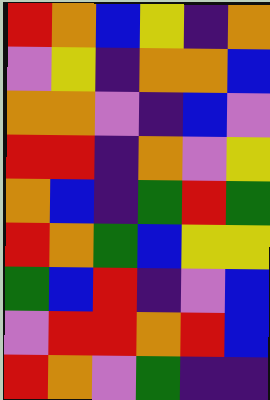[["red", "orange", "blue", "yellow", "indigo", "orange"], ["violet", "yellow", "indigo", "orange", "orange", "blue"], ["orange", "orange", "violet", "indigo", "blue", "violet"], ["red", "red", "indigo", "orange", "violet", "yellow"], ["orange", "blue", "indigo", "green", "red", "green"], ["red", "orange", "green", "blue", "yellow", "yellow"], ["green", "blue", "red", "indigo", "violet", "blue"], ["violet", "red", "red", "orange", "red", "blue"], ["red", "orange", "violet", "green", "indigo", "indigo"]]